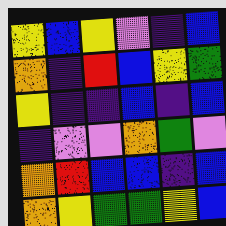[["yellow", "blue", "yellow", "violet", "indigo", "blue"], ["orange", "indigo", "red", "blue", "yellow", "green"], ["yellow", "indigo", "indigo", "blue", "indigo", "blue"], ["indigo", "violet", "violet", "orange", "green", "violet"], ["orange", "red", "blue", "blue", "indigo", "blue"], ["orange", "yellow", "green", "green", "yellow", "blue"]]